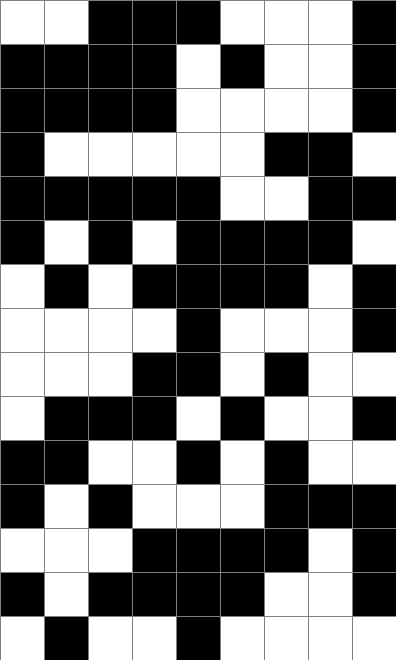[["white", "white", "black", "black", "black", "white", "white", "white", "black"], ["black", "black", "black", "black", "white", "black", "white", "white", "black"], ["black", "black", "black", "black", "white", "white", "white", "white", "black"], ["black", "white", "white", "white", "white", "white", "black", "black", "white"], ["black", "black", "black", "black", "black", "white", "white", "black", "black"], ["black", "white", "black", "white", "black", "black", "black", "black", "white"], ["white", "black", "white", "black", "black", "black", "black", "white", "black"], ["white", "white", "white", "white", "black", "white", "white", "white", "black"], ["white", "white", "white", "black", "black", "white", "black", "white", "white"], ["white", "black", "black", "black", "white", "black", "white", "white", "black"], ["black", "black", "white", "white", "black", "white", "black", "white", "white"], ["black", "white", "black", "white", "white", "white", "black", "black", "black"], ["white", "white", "white", "black", "black", "black", "black", "white", "black"], ["black", "white", "black", "black", "black", "black", "white", "white", "black"], ["white", "black", "white", "white", "black", "white", "white", "white", "white"]]